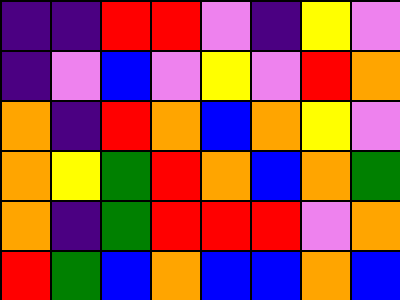[["indigo", "indigo", "red", "red", "violet", "indigo", "yellow", "violet"], ["indigo", "violet", "blue", "violet", "yellow", "violet", "red", "orange"], ["orange", "indigo", "red", "orange", "blue", "orange", "yellow", "violet"], ["orange", "yellow", "green", "red", "orange", "blue", "orange", "green"], ["orange", "indigo", "green", "red", "red", "red", "violet", "orange"], ["red", "green", "blue", "orange", "blue", "blue", "orange", "blue"]]